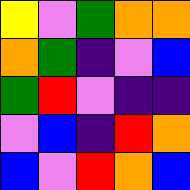[["yellow", "violet", "green", "orange", "orange"], ["orange", "green", "indigo", "violet", "blue"], ["green", "red", "violet", "indigo", "indigo"], ["violet", "blue", "indigo", "red", "orange"], ["blue", "violet", "red", "orange", "blue"]]